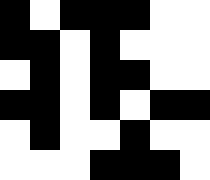[["black", "white", "black", "black", "black", "white", "white"], ["black", "black", "white", "black", "white", "white", "white"], ["white", "black", "white", "black", "black", "white", "white"], ["black", "black", "white", "black", "white", "black", "black"], ["white", "black", "white", "white", "black", "white", "white"], ["white", "white", "white", "black", "black", "black", "white"]]